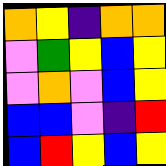[["orange", "yellow", "indigo", "orange", "orange"], ["violet", "green", "yellow", "blue", "yellow"], ["violet", "orange", "violet", "blue", "yellow"], ["blue", "blue", "violet", "indigo", "red"], ["blue", "red", "yellow", "blue", "yellow"]]